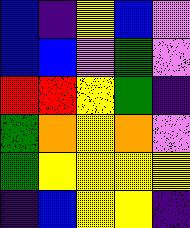[["blue", "indigo", "yellow", "blue", "violet"], ["blue", "blue", "violet", "green", "violet"], ["red", "red", "yellow", "green", "indigo"], ["green", "orange", "yellow", "orange", "violet"], ["green", "yellow", "yellow", "yellow", "yellow"], ["indigo", "blue", "yellow", "yellow", "indigo"]]